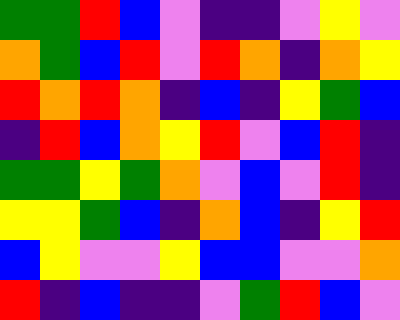[["green", "green", "red", "blue", "violet", "indigo", "indigo", "violet", "yellow", "violet"], ["orange", "green", "blue", "red", "violet", "red", "orange", "indigo", "orange", "yellow"], ["red", "orange", "red", "orange", "indigo", "blue", "indigo", "yellow", "green", "blue"], ["indigo", "red", "blue", "orange", "yellow", "red", "violet", "blue", "red", "indigo"], ["green", "green", "yellow", "green", "orange", "violet", "blue", "violet", "red", "indigo"], ["yellow", "yellow", "green", "blue", "indigo", "orange", "blue", "indigo", "yellow", "red"], ["blue", "yellow", "violet", "violet", "yellow", "blue", "blue", "violet", "violet", "orange"], ["red", "indigo", "blue", "indigo", "indigo", "violet", "green", "red", "blue", "violet"]]